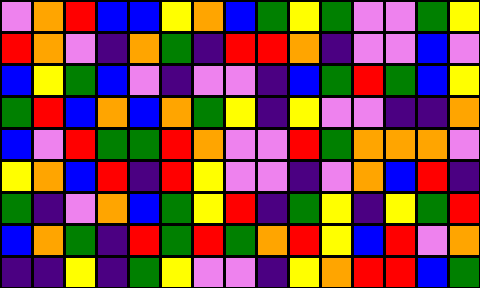[["violet", "orange", "red", "blue", "blue", "yellow", "orange", "blue", "green", "yellow", "green", "violet", "violet", "green", "yellow"], ["red", "orange", "violet", "indigo", "orange", "green", "indigo", "red", "red", "orange", "indigo", "violet", "violet", "blue", "violet"], ["blue", "yellow", "green", "blue", "violet", "indigo", "violet", "violet", "indigo", "blue", "green", "red", "green", "blue", "yellow"], ["green", "red", "blue", "orange", "blue", "orange", "green", "yellow", "indigo", "yellow", "violet", "violet", "indigo", "indigo", "orange"], ["blue", "violet", "red", "green", "green", "red", "orange", "violet", "violet", "red", "green", "orange", "orange", "orange", "violet"], ["yellow", "orange", "blue", "red", "indigo", "red", "yellow", "violet", "violet", "indigo", "violet", "orange", "blue", "red", "indigo"], ["green", "indigo", "violet", "orange", "blue", "green", "yellow", "red", "indigo", "green", "yellow", "indigo", "yellow", "green", "red"], ["blue", "orange", "green", "indigo", "red", "green", "red", "green", "orange", "red", "yellow", "blue", "red", "violet", "orange"], ["indigo", "indigo", "yellow", "indigo", "green", "yellow", "violet", "violet", "indigo", "yellow", "orange", "red", "red", "blue", "green"]]